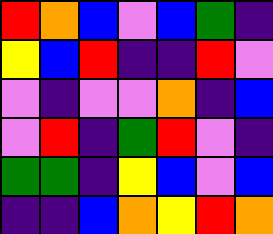[["red", "orange", "blue", "violet", "blue", "green", "indigo"], ["yellow", "blue", "red", "indigo", "indigo", "red", "violet"], ["violet", "indigo", "violet", "violet", "orange", "indigo", "blue"], ["violet", "red", "indigo", "green", "red", "violet", "indigo"], ["green", "green", "indigo", "yellow", "blue", "violet", "blue"], ["indigo", "indigo", "blue", "orange", "yellow", "red", "orange"]]